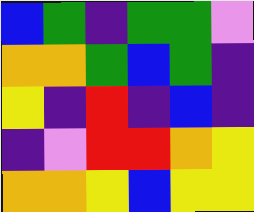[["blue", "green", "indigo", "green", "green", "violet"], ["orange", "orange", "green", "blue", "green", "indigo"], ["yellow", "indigo", "red", "indigo", "blue", "indigo"], ["indigo", "violet", "red", "red", "orange", "yellow"], ["orange", "orange", "yellow", "blue", "yellow", "yellow"]]